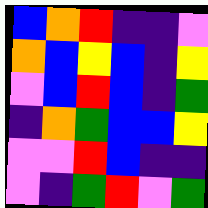[["blue", "orange", "red", "indigo", "indigo", "violet"], ["orange", "blue", "yellow", "blue", "indigo", "yellow"], ["violet", "blue", "red", "blue", "indigo", "green"], ["indigo", "orange", "green", "blue", "blue", "yellow"], ["violet", "violet", "red", "blue", "indigo", "indigo"], ["violet", "indigo", "green", "red", "violet", "green"]]